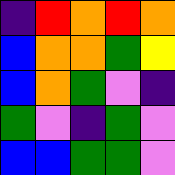[["indigo", "red", "orange", "red", "orange"], ["blue", "orange", "orange", "green", "yellow"], ["blue", "orange", "green", "violet", "indigo"], ["green", "violet", "indigo", "green", "violet"], ["blue", "blue", "green", "green", "violet"]]